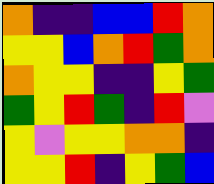[["orange", "indigo", "indigo", "blue", "blue", "red", "orange"], ["yellow", "yellow", "blue", "orange", "red", "green", "orange"], ["orange", "yellow", "yellow", "indigo", "indigo", "yellow", "green"], ["green", "yellow", "red", "green", "indigo", "red", "violet"], ["yellow", "violet", "yellow", "yellow", "orange", "orange", "indigo"], ["yellow", "yellow", "red", "indigo", "yellow", "green", "blue"]]